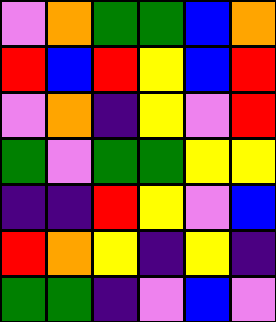[["violet", "orange", "green", "green", "blue", "orange"], ["red", "blue", "red", "yellow", "blue", "red"], ["violet", "orange", "indigo", "yellow", "violet", "red"], ["green", "violet", "green", "green", "yellow", "yellow"], ["indigo", "indigo", "red", "yellow", "violet", "blue"], ["red", "orange", "yellow", "indigo", "yellow", "indigo"], ["green", "green", "indigo", "violet", "blue", "violet"]]